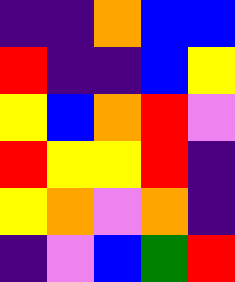[["indigo", "indigo", "orange", "blue", "blue"], ["red", "indigo", "indigo", "blue", "yellow"], ["yellow", "blue", "orange", "red", "violet"], ["red", "yellow", "yellow", "red", "indigo"], ["yellow", "orange", "violet", "orange", "indigo"], ["indigo", "violet", "blue", "green", "red"]]